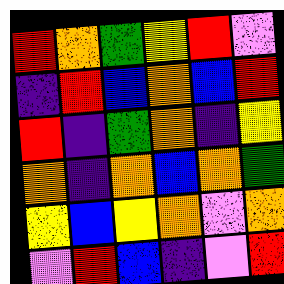[["red", "orange", "green", "yellow", "red", "violet"], ["indigo", "red", "blue", "orange", "blue", "red"], ["red", "indigo", "green", "orange", "indigo", "yellow"], ["orange", "indigo", "orange", "blue", "orange", "green"], ["yellow", "blue", "yellow", "orange", "violet", "orange"], ["violet", "red", "blue", "indigo", "violet", "red"]]